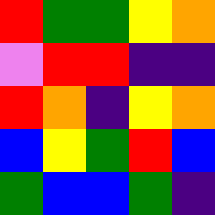[["red", "green", "green", "yellow", "orange"], ["violet", "red", "red", "indigo", "indigo"], ["red", "orange", "indigo", "yellow", "orange"], ["blue", "yellow", "green", "red", "blue"], ["green", "blue", "blue", "green", "indigo"]]